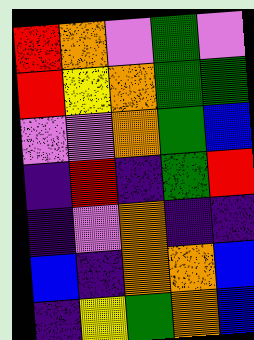[["red", "orange", "violet", "green", "violet"], ["red", "yellow", "orange", "green", "green"], ["violet", "violet", "orange", "green", "blue"], ["indigo", "red", "indigo", "green", "red"], ["indigo", "violet", "orange", "indigo", "indigo"], ["blue", "indigo", "orange", "orange", "blue"], ["indigo", "yellow", "green", "orange", "blue"]]